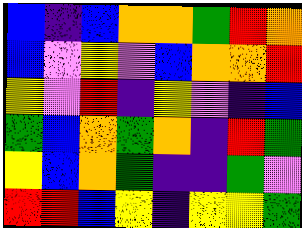[["blue", "indigo", "blue", "orange", "orange", "green", "red", "orange"], ["blue", "violet", "yellow", "violet", "blue", "orange", "orange", "red"], ["yellow", "violet", "red", "indigo", "yellow", "violet", "indigo", "blue"], ["green", "blue", "orange", "green", "orange", "indigo", "red", "green"], ["yellow", "blue", "orange", "green", "indigo", "indigo", "green", "violet"], ["red", "red", "blue", "yellow", "indigo", "yellow", "yellow", "green"]]